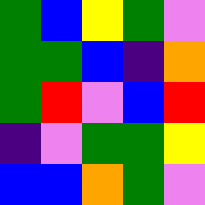[["green", "blue", "yellow", "green", "violet"], ["green", "green", "blue", "indigo", "orange"], ["green", "red", "violet", "blue", "red"], ["indigo", "violet", "green", "green", "yellow"], ["blue", "blue", "orange", "green", "violet"]]